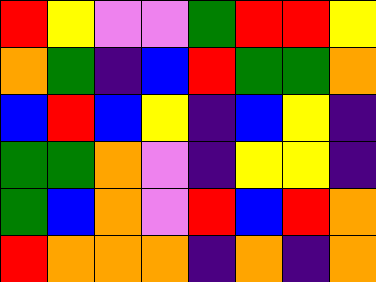[["red", "yellow", "violet", "violet", "green", "red", "red", "yellow"], ["orange", "green", "indigo", "blue", "red", "green", "green", "orange"], ["blue", "red", "blue", "yellow", "indigo", "blue", "yellow", "indigo"], ["green", "green", "orange", "violet", "indigo", "yellow", "yellow", "indigo"], ["green", "blue", "orange", "violet", "red", "blue", "red", "orange"], ["red", "orange", "orange", "orange", "indigo", "orange", "indigo", "orange"]]